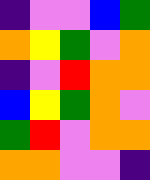[["indigo", "violet", "violet", "blue", "green"], ["orange", "yellow", "green", "violet", "orange"], ["indigo", "violet", "red", "orange", "orange"], ["blue", "yellow", "green", "orange", "violet"], ["green", "red", "violet", "orange", "orange"], ["orange", "orange", "violet", "violet", "indigo"]]